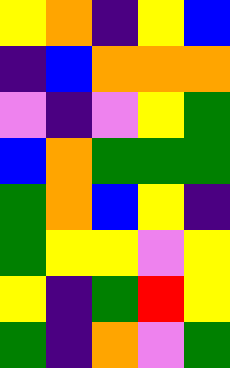[["yellow", "orange", "indigo", "yellow", "blue"], ["indigo", "blue", "orange", "orange", "orange"], ["violet", "indigo", "violet", "yellow", "green"], ["blue", "orange", "green", "green", "green"], ["green", "orange", "blue", "yellow", "indigo"], ["green", "yellow", "yellow", "violet", "yellow"], ["yellow", "indigo", "green", "red", "yellow"], ["green", "indigo", "orange", "violet", "green"]]